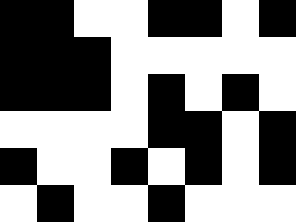[["black", "black", "white", "white", "black", "black", "white", "black"], ["black", "black", "black", "white", "white", "white", "white", "white"], ["black", "black", "black", "white", "black", "white", "black", "white"], ["white", "white", "white", "white", "black", "black", "white", "black"], ["black", "white", "white", "black", "white", "black", "white", "black"], ["white", "black", "white", "white", "black", "white", "white", "white"]]